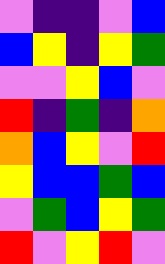[["violet", "indigo", "indigo", "violet", "blue"], ["blue", "yellow", "indigo", "yellow", "green"], ["violet", "violet", "yellow", "blue", "violet"], ["red", "indigo", "green", "indigo", "orange"], ["orange", "blue", "yellow", "violet", "red"], ["yellow", "blue", "blue", "green", "blue"], ["violet", "green", "blue", "yellow", "green"], ["red", "violet", "yellow", "red", "violet"]]